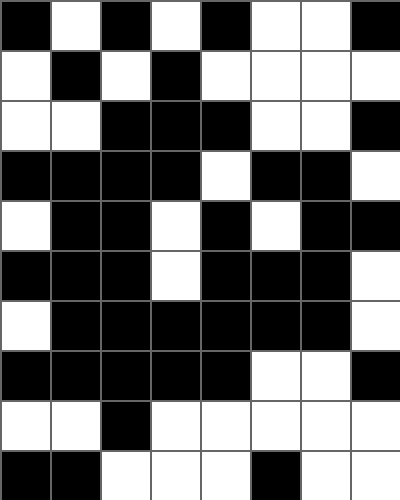[["black", "white", "black", "white", "black", "white", "white", "black"], ["white", "black", "white", "black", "white", "white", "white", "white"], ["white", "white", "black", "black", "black", "white", "white", "black"], ["black", "black", "black", "black", "white", "black", "black", "white"], ["white", "black", "black", "white", "black", "white", "black", "black"], ["black", "black", "black", "white", "black", "black", "black", "white"], ["white", "black", "black", "black", "black", "black", "black", "white"], ["black", "black", "black", "black", "black", "white", "white", "black"], ["white", "white", "black", "white", "white", "white", "white", "white"], ["black", "black", "white", "white", "white", "black", "white", "white"]]